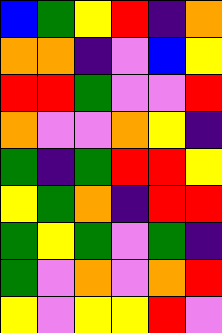[["blue", "green", "yellow", "red", "indigo", "orange"], ["orange", "orange", "indigo", "violet", "blue", "yellow"], ["red", "red", "green", "violet", "violet", "red"], ["orange", "violet", "violet", "orange", "yellow", "indigo"], ["green", "indigo", "green", "red", "red", "yellow"], ["yellow", "green", "orange", "indigo", "red", "red"], ["green", "yellow", "green", "violet", "green", "indigo"], ["green", "violet", "orange", "violet", "orange", "red"], ["yellow", "violet", "yellow", "yellow", "red", "violet"]]